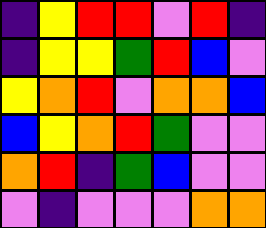[["indigo", "yellow", "red", "red", "violet", "red", "indigo"], ["indigo", "yellow", "yellow", "green", "red", "blue", "violet"], ["yellow", "orange", "red", "violet", "orange", "orange", "blue"], ["blue", "yellow", "orange", "red", "green", "violet", "violet"], ["orange", "red", "indigo", "green", "blue", "violet", "violet"], ["violet", "indigo", "violet", "violet", "violet", "orange", "orange"]]